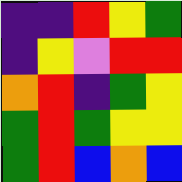[["indigo", "indigo", "red", "yellow", "green"], ["indigo", "yellow", "violet", "red", "red"], ["orange", "red", "indigo", "green", "yellow"], ["green", "red", "green", "yellow", "yellow"], ["green", "red", "blue", "orange", "blue"]]